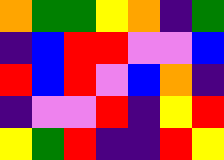[["orange", "green", "green", "yellow", "orange", "indigo", "green"], ["indigo", "blue", "red", "red", "violet", "violet", "blue"], ["red", "blue", "red", "violet", "blue", "orange", "indigo"], ["indigo", "violet", "violet", "red", "indigo", "yellow", "red"], ["yellow", "green", "red", "indigo", "indigo", "red", "yellow"]]